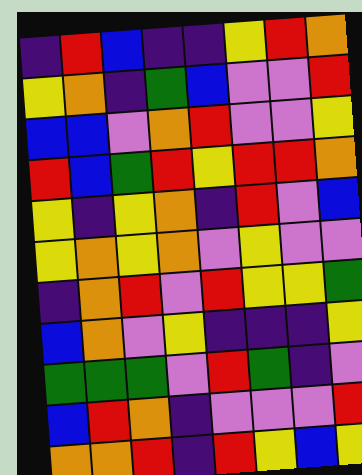[["indigo", "red", "blue", "indigo", "indigo", "yellow", "red", "orange"], ["yellow", "orange", "indigo", "green", "blue", "violet", "violet", "red"], ["blue", "blue", "violet", "orange", "red", "violet", "violet", "yellow"], ["red", "blue", "green", "red", "yellow", "red", "red", "orange"], ["yellow", "indigo", "yellow", "orange", "indigo", "red", "violet", "blue"], ["yellow", "orange", "yellow", "orange", "violet", "yellow", "violet", "violet"], ["indigo", "orange", "red", "violet", "red", "yellow", "yellow", "green"], ["blue", "orange", "violet", "yellow", "indigo", "indigo", "indigo", "yellow"], ["green", "green", "green", "violet", "red", "green", "indigo", "violet"], ["blue", "red", "orange", "indigo", "violet", "violet", "violet", "red"], ["orange", "orange", "red", "indigo", "red", "yellow", "blue", "yellow"]]